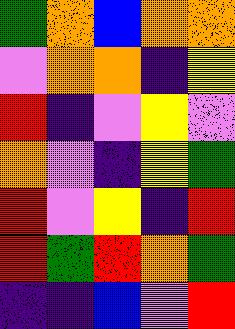[["green", "orange", "blue", "orange", "orange"], ["violet", "orange", "orange", "indigo", "yellow"], ["red", "indigo", "violet", "yellow", "violet"], ["orange", "violet", "indigo", "yellow", "green"], ["red", "violet", "yellow", "indigo", "red"], ["red", "green", "red", "orange", "green"], ["indigo", "indigo", "blue", "violet", "red"]]